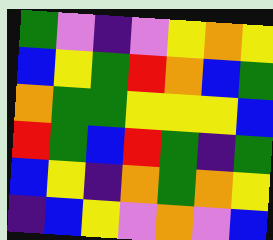[["green", "violet", "indigo", "violet", "yellow", "orange", "yellow"], ["blue", "yellow", "green", "red", "orange", "blue", "green"], ["orange", "green", "green", "yellow", "yellow", "yellow", "blue"], ["red", "green", "blue", "red", "green", "indigo", "green"], ["blue", "yellow", "indigo", "orange", "green", "orange", "yellow"], ["indigo", "blue", "yellow", "violet", "orange", "violet", "blue"]]